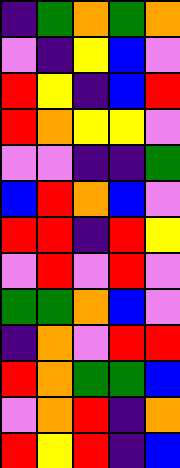[["indigo", "green", "orange", "green", "orange"], ["violet", "indigo", "yellow", "blue", "violet"], ["red", "yellow", "indigo", "blue", "red"], ["red", "orange", "yellow", "yellow", "violet"], ["violet", "violet", "indigo", "indigo", "green"], ["blue", "red", "orange", "blue", "violet"], ["red", "red", "indigo", "red", "yellow"], ["violet", "red", "violet", "red", "violet"], ["green", "green", "orange", "blue", "violet"], ["indigo", "orange", "violet", "red", "red"], ["red", "orange", "green", "green", "blue"], ["violet", "orange", "red", "indigo", "orange"], ["red", "yellow", "red", "indigo", "blue"]]